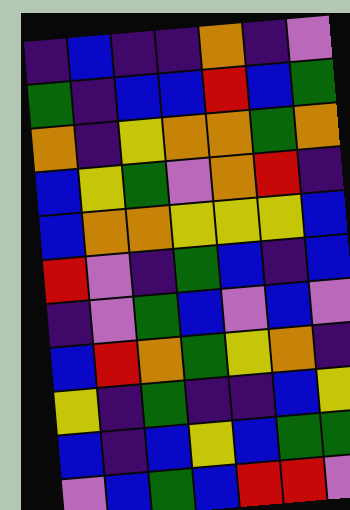[["indigo", "blue", "indigo", "indigo", "orange", "indigo", "violet"], ["green", "indigo", "blue", "blue", "red", "blue", "green"], ["orange", "indigo", "yellow", "orange", "orange", "green", "orange"], ["blue", "yellow", "green", "violet", "orange", "red", "indigo"], ["blue", "orange", "orange", "yellow", "yellow", "yellow", "blue"], ["red", "violet", "indigo", "green", "blue", "indigo", "blue"], ["indigo", "violet", "green", "blue", "violet", "blue", "violet"], ["blue", "red", "orange", "green", "yellow", "orange", "indigo"], ["yellow", "indigo", "green", "indigo", "indigo", "blue", "yellow"], ["blue", "indigo", "blue", "yellow", "blue", "green", "green"], ["violet", "blue", "green", "blue", "red", "red", "violet"]]